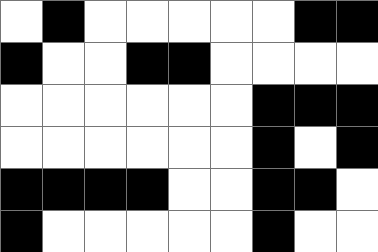[["white", "black", "white", "white", "white", "white", "white", "black", "black"], ["black", "white", "white", "black", "black", "white", "white", "white", "white"], ["white", "white", "white", "white", "white", "white", "black", "black", "black"], ["white", "white", "white", "white", "white", "white", "black", "white", "black"], ["black", "black", "black", "black", "white", "white", "black", "black", "white"], ["black", "white", "white", "white", "white", "white", "black", "white", "white"]]